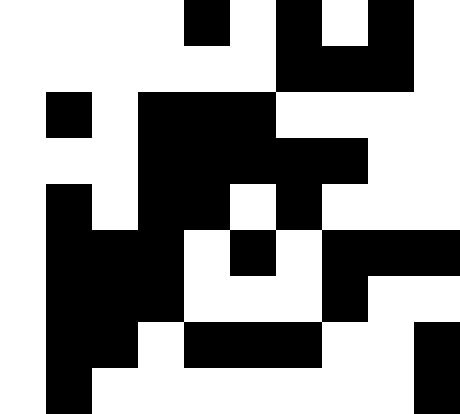[["white", "white", "white", "white", "black", "white", "black", "white", "black", "white"], ["white", "white", "white", "white", "white", "white", "black", "black", "black", "white"], ["white", "black", "white", "black", "black", "black", "white", "white", "white", "white"], ["white", "white", "white", "black", "black", "black", "black", "black", "white", "white"], ["white", "black", "white", "black", "black", "white", "black", "white", "white", "white"], ["white", "black", "black", "black", "white", "black", "white", "black", "black", "black"], ["white", "black", "black", "black", "white", "white", "white", "black", "white", "white"], ["white", "black", "black", "white", "black", "black", "black", "white", "white", "black"], ["white", "black", "white", "white", "white", "white", "white", "white", "white", "black"]]